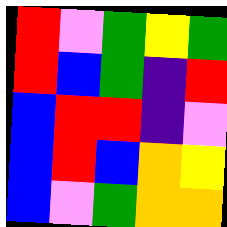[["red", "violet", "green", "yellow", "green"], ["red", "blue", "green", "indigo", "red"], ["blue", "red", "red", "indigo", "violet"], ["blue", "red", "blue", "orange", "yellow"], ["blue", "violet", "green", "orange", "orange"]]